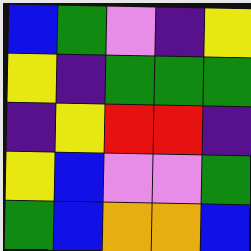[["blue", "green", "violet", "indigo", "yellow"], ["yellow", "indigo", "green", "green", "green"], ["indigo", "yellow", "red", "red", "indigo"], ["yellow", "blue", "violet", "violet", "green"], ["green", "blue", "orange", "orange", "blue"]]